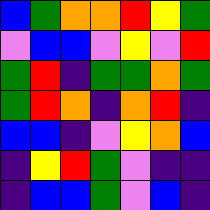[["blue", "green", "orange", "orange", "red", "yellow", "green"], ["violet", "blue", "blue", "violet", "yellow", "violet", "red"], ["green", "red", "indigo", "green", "green", "orange", "green"], ["green", "red", "orange", "indigo", "orange", "red", "indigo"], ["blue", "blue", "indigo", "violet", "yellow", "orange", "blue"], ["indigo", "yellow", "red", "green", "violet", "indigo", "indigo"], ["indigo", "blue", "blue", "green", "violet", "blue", "indigo"]]